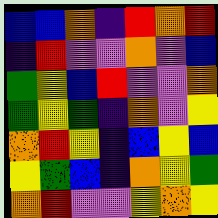[["blue", "blue", "orange", "indigo", "red", "orange", "red"], ["indigo", "red", "violet", "violet", "orange", "violet", "blue"], ["green", "yellow", "blue", "red", "violet", "violet", "orange"], ["green", "yellow", "green", "indigo", "orange", "violet", "yellow"], ["orange", "red", "yellow", "indigo", "blue", "yellow", "blue"], ["yellow", "green", "blue", "indigo", "orange", "yellow", "green"], ["orange", "red", "violet", "violet", "yellow", "orange", "yellow"]]